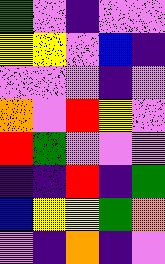[["green", "violet", "indigo", "violet", "violet"], ["yellow", "yellow", "violet", "blue", "indigo"], ["violet", "violet", "violet", "indigo", "violet"], ["orange", "violet", "red", "yellow", "violet"], ["red", "green", "violet", "violet", "violet"], ["indigo", "indigo", "red", "indigo", "green"], ["blue", "yellow", "yellow", "green", "orange"], ["violet", "indigo", "orange", "indigo", "violet"]]